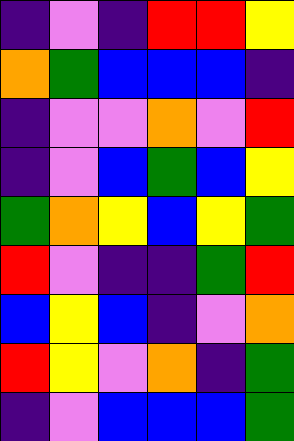[["indigo", "violet", "indigo", "red", "red", "yellow"], ["orange", "green", "blue", "blue", "blue", "indigo"], ["indigo", "violet", "violet", "orange", "violet", "red"], ["indigo", "violet", "blue", "green", "blue", "yellow"], ["green", "orange", "yellow", "blue", "yellow", "green"], ["red", "violet", "indigo", "indigo", "green", "red"], ["blue", "yellow", "blue", "indigo", "violet", "orange"], ["red", "yellow", "violet", "orange", "indigo", "green"], ["indigo", "violet", "blue", "blue", "blue", "green"]]